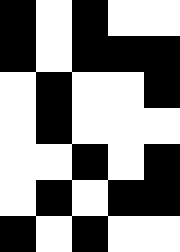[["black", "white", "black", "white", "white"], ["black", "white", "black", "black", "black"], ["white", "black", "white", "white", "black"], ["white", "black", "white", "white", "white"], ["white", "white", "black", "white", "black"], ["white", "black", "white", "black", "black"], ["black", "white", "black", "white", "white"]]